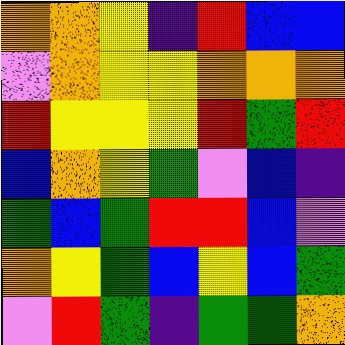[["orange", "orange", "yellow", "indigo", "red", "blue", "blue"], ["violet", "orange", "yellow", "yellow", "orange", "orange", "orange"], ["red", "yellow", "yellow", "yellow", "red", "green", "red"], ["blue", "orange", "yellow", "green", "violet", "blue", "indigo"], ["green", "blue", "green", "red", "red", "blue", "violet"], ["orange", "yellow", "green", "blue", "yellow", "blue", "green"], ["violet", "red", "green", "indigo", "green", "green", "orange"]]